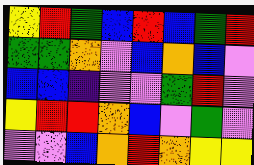[["yellow", "red", "green", "blue", "red", "blue", "green", "red"], ["green", "green", "orange", "violet", "blue", "orange", "blue", "violet"], ["blue", "blue", "indigo", "violet", "violet", "green", "red", "violet"], ["yellow", "red", "red", "orange", "blue", "violet", "green", "violet"], ["violet", "violet", "blue", "orange", "red", "orange", "yellow", "yellow"]]